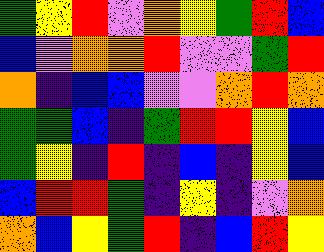[["green", "yellow", "red", "violet", "orange", "yellow", "green", "red", "blue"], ["blue", "violet", "orange", "orange", "red", "violet", "violet", "green", "red"], ["orange", "indigo", "blue", "blue", "violet", "violet", "orange", "red", "orange"], ["green", "green", "blue", "indigo", "green", "red", "red", "yellow", "blue"], ["green", "yellow", "indigo", "red", "indigo", "blue", "indigo", "yellow", "blue"], ["blue", "red", "red", "green", "indigo", "yellow", "indigo", "violet", "orange"], ["orange", "blue", "yellow", "green", "red", "indigo", "blue", "red", "yellow"]]